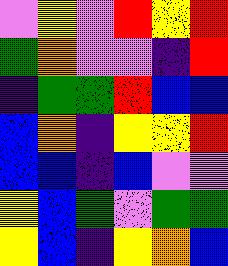[["violet", "yellow", "violet", "red", "yellow", "red"], ["green", "orange", "violet", "violet", "indigo", "red"], ["indigo", "green", "green", "red", "blue", "blue"], ["blue", "orange", "indigo", "yellow", "yellow", "red"], ["blue", "blue", "indigo", "blue", "violet", "violet"], ["yellow", "blue", "green", "violet", "green", "green"], ["yellow", "blue", "indigo", "yellow", "orange", "blue"]]